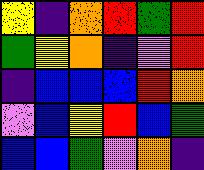[["yellow", "indigo", "orange", "red", "green", "red"], ["green", "yellow", "orange", "indigo", "violet", "red"], ["indigo", "blue", "blue", "blue", "red", "orange"], ["violet", "blue", "yellow", "red", "blue", "green"], ["blue", "blue", "green", "violet", "orange", "indigo"]]